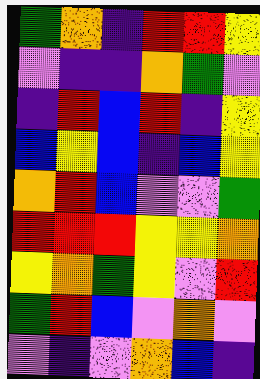[["green", "orange", "indigo", "red", "red", "yellow"], ["violet", "indigo", "indigo", "orange", "green", "violet"], ["indigo", "red", "blue", "red", "indigo", "yellow"], ["blue", "yellow", "blue", "indigo", "blue", "yellow"], ["orange", "red", "blue", "violet", "violet", "green"], ["red", "red", "red", "yellow", "yellow", "orange"], ["yellow", "orange", "green", "yellow", "violet", "red"], ["green", "red", "blue", "violet", "orange", "violet"], ["violet", "indigo", "violet", "orange", "blue", "indigo"]]